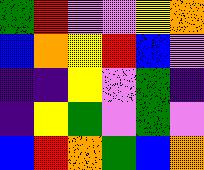[["green", "red", "violet", "violet", "yellow", "orange"], ["blue", "orange", "yellow", "red", "blue", "violet"], ["indigo", "indigo", "yellow", "violet", "green", "indigo"], ["indigo", "yellow", "green", "violet", "green", "violet"], ["blue", "red", "orange", "green", "blue", "orange"]]